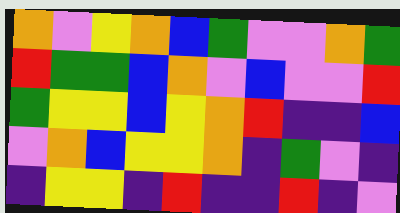[["orange", "violet", "yellow", "orange", "blue", "green", "violet", "violet", "orange", "green"], ["red", "green", "green", "blue", "orange", "violet", "blue", "violet", "violet", "red"], ["green", "yellow", "yellow", "blue", "yellow", "orange", "red", "indigo", "indigo", "blue"], ["violet", "orange", "blue", "yellow", "yellow", "orange", "indigo", "green", "violet", "indigo"], ["indigo", "yellow", "yellow", "indigo", "red", "indigo", "indigo", "red", "indigo", "violet"]]